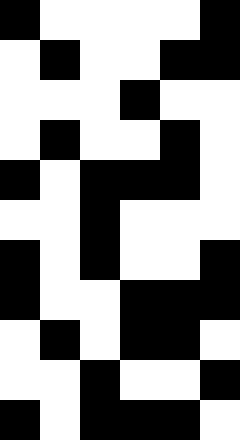[["black", "white", "white", "white", "white", "black"], ["white", "black", "white", "white", "black", "black"], ["white", "white", "white", "black", "white", "white"], ["white", "black", "white", "white", "black", "white"], ["black", "white", "black", "black", "black", "white"], ["white", "white", "black", "white", "white", "white"], ["black", "white", "black", "white", "white", "black"], ["black", "white", "white", "black", "black", "black"], ["white", "black", "white", "black", "black", "white"], ["white", "white", "black", "white", "white", "black"], ["black", "white", "black", "black", "black", "white"]]